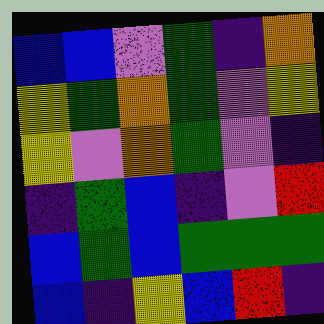[["blue", "blue", "violet", "green", "indigo", "orange"], ["yellow", "green", "orange", "green", "violet", "yellow"], ["yellow", "violet", "orange", "green", "violet", "indigo"], ["indigo", "green", "blue", "indigo", "violet", "red"], ["blue", "green", "blue", "green", "green", "green"], ["blue", "indigo", "yellow", "blue", "red", "indigo"]]